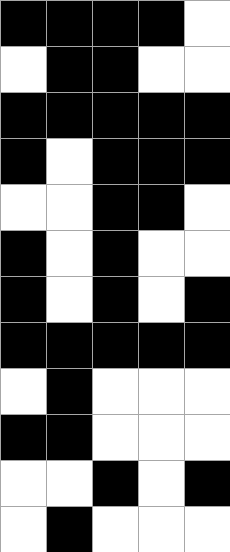[["black", "black", "black", "black", "white"], ["white", "black", "black", "white", "white"], ["black", "black", "black", "black", "black"], ["black", "white", "black", "black", "black"], ["white", "white", "black", "black", "white"], ["black", "white", "black", "white", "white"], ["black", "white", "black", "white", "black"], ["black", "black", "black", "black", "black"], ["white", "black", "white", "white", "white"], ["black", "black", "white", "white", "white"], ["white", "white", "black", "white", "black"], ["white", "black", "white", "white", "white"]]